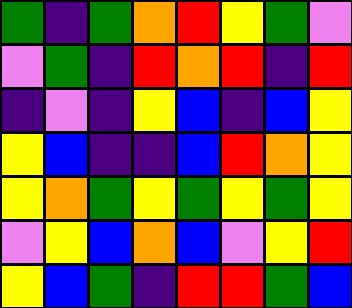[["green", "indigo", "green", "orange", "red", "yellow", "green", "violet"], ["violet", "green", "indigo", "red", "orange", "red", "indigo", "red"], ["indigo", "violet", "indigo", "yellow", "blue", "indigo", "blue", "yellow"], ["yellow", "blue", "indigo", "indigo", "blue", "red", "orange", "yellow"], ["yellow", "orange", "green", "yellow", "green", "yellow", "green", "yellow"], ["violet", "yellow", "blue", "orange", "blue", "violet", "yellow", "red"], ["yellow", "blue", "green", "indigo", "red", "red", "green", "blue"]]